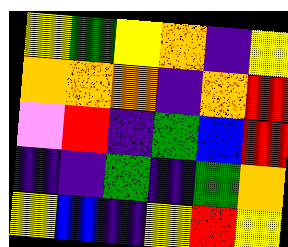[["yellow", "green", "yellow", "orange", "indigo", "yellow"], ["orange", "orange", "orange", "indigo", "orange", "red"], ["violet", "red", "indigo", "green", "blue", "red"], ["indigo", "indigo", "green", "indigo", "green", "orange"], ["yellow", "blue", "indigo", "yellow", "red", "yellow"]]